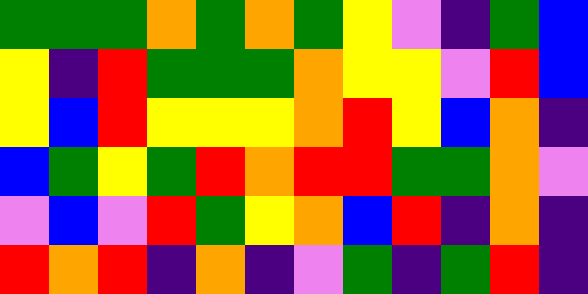[["green", "green", "green", "orange", "green", "orange", "green", "yellow", "violet", "indigo", "green", "blue"], ["yellow", "indigo", "red", "green", "green", "green", "orange", "yellow", "yellow", "violet", "red", "blue"], ["yellow", "blue", "red", "yellow", "yellow", "yellow", "orange", "red", "yellow", "blue", "orange", "indigo"], ["blue", "green", "yellow", "green", "red", "orange", "red", "red", "green", "green", "orange", "violet"], ["violet", "blue", "violet", "red", "green", "yellow", "orange", "blue", "red", "indigo", "orange", "indigo"], ["red", "orange", "red", "indigo", "orange", "indigo", "violet", "green", "indigo", "green", "red", "indigo"]]